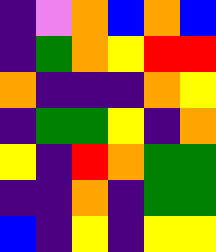[["indigo", "violet", "orange", "blue", "orange", "blue"], ["indigo", "green", "orange", "yellow", "red", "red"], ["orange", "indigo", "indigo", "indigo", "orange", "yellow"], ["indigo", "green", "green", "yellow", "indigo", "orange"], ["yellow", "indigo", "red", "orange", "green", "green"], ["indigo", "indigo", "orange", "indigo", "green", "green"], ["blue", "indigo", "yellow", "indigo", "yellow", "yellow"]]